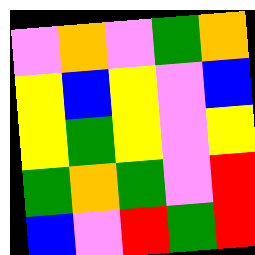[["violet", "orange", "violet", "green", "orange"], ["yellow", "blue", "yellow", "violet", "blue"], ["yellow", "green", "yellow", "violet", "yellow"], ["green", "orange", "green", "violet", "red"], ["blue", "violet", "red", "green", "red"]]